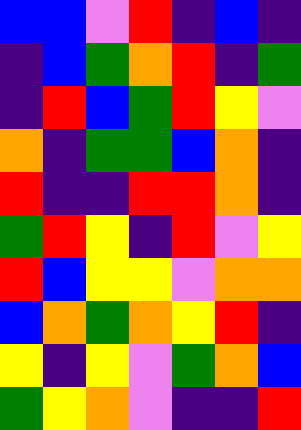[["blue", "blue", "violet", "red", "indigo", "blue", "indigo"], ["indigo", "blue", "green", "orange", "red", "indigo", "green"], ["indigo", "red", "blue", "green", "red", "yellow", "violet"], ["orange", "indigo", "green", "green", "blue", "orange", "indigo"], ["red", "indigo", "indigo", "red", "red", "orange", "indigo"], ["green", "red", "yellow", "indigo", "red", "violet", "yellow"], ["red", "blue", "yellow", "yellow", "violet", "orange", "orange"], ["blue", "orange", "green", "orange", "yellow", "red", "indigo"], ["yellow", "indigo", "yellow", "violet", "green", "orange", "blue"], ["green", "yellow", "orange", "violet", "indigo", "indigo", "red"]]